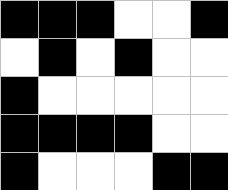[["black", "black", "black", "white", "white", "black"], ["white", "black", "white", "black", "white", "white"], ["black", "white", "white", "white", "white", "white"], ["black", "black", "black", "black", "white", "white"], ["black", "white", "white", "white", "black", "black"]]